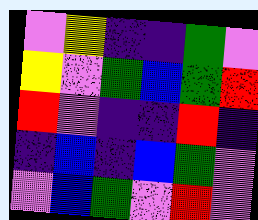[["violet", "yellow", "indigo", "indigo", "green", "violet"], ["yellow", "violet", "green", "blue", "green", "red"], ["red", "violet", "indigo", "indigo", "red", "indigo"], ["indigo", "blue", "indigo", "blue", "green", "violet"], ["violet", "blue", "green", "violet", "red", "violet"]]